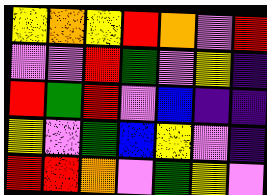[["yellow", "orange", "yellow", "red", "orange", "violet", "red"], ["violet", "violet", "red", "green", "violet", "yellow", "indigo"], ["red", "green", "red", "violet", "blue", "indigo", "indigo"], ["yellow", "violet", "green", "blue", "yellow", "violet", "indigo"], ["red", "red", "orange", "violet", "green", "yellow", "violet"]]